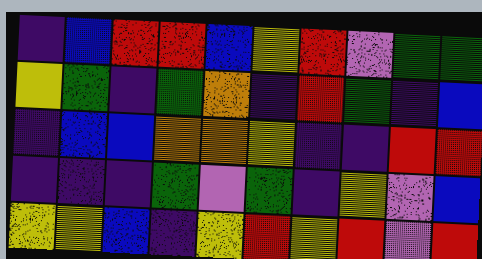[["indigo", "blue", "red", "red", "blue", "yellow", "red", "violet", "green", "green"], ["yellow", "green", "indigo", "green", "orange", "indigo", "red", "green", "indigo", "blue"], ["indigo", "blue", "blue", "orange", "orange", "yellow", "indigo", "indigo", "red", "red"], ["indigo", "indigo", "indigo", "green", "violet", "green", "indigo", "yellow", "violet", "blue"], ["yellow", "yellow", "blue", "indigo", "yellow", "red", "yellow", "red", "violet", "red"]]